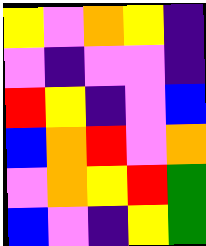[["yellow", "violet", "orange", "yellow", "indigo"], ["violet", "indigo", "violet", "violet", "indigo"], ["red", "yellow", "indigo", "violet", "blue"], ["blue", "orange", "red", "violet", "orange"], ["violet", "orange", "yellow", "red", "green"], ["blue", "violet", "indigo", "yellow", "green"]]